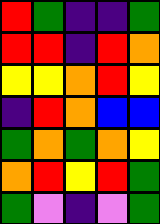[["red", "green", "indigo", "indigo", "green"], ["red", "red", "indigo", "red", "orange"], ["yellow", "yellow", "orange", "red", "yellow"], ["indigo", "red", "orange", "blue", "blue"], ["green", "orange", "green", "orange", "yellow"], ["orange", "red", "yellow", "red", "green"], ["green", "violet", "indigo", "violet", "green"]]